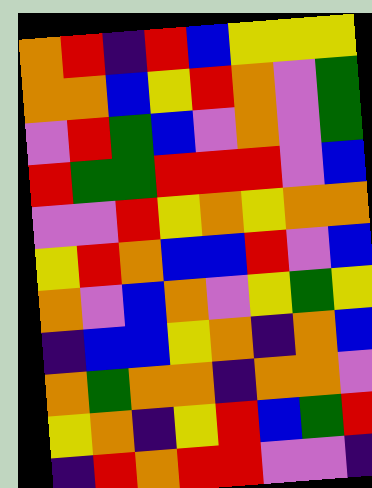[["orange", "red", "indigo", "red", "blue", "yellow", "yellow", "yellow"], ["orange", "orange", "blue", "yellow", "red", "orange", "violet", "green"], ["violet", "red", "green", "blue", "violet", "orange", "violet", "green"], ["red", "green", "green", "red", "red", "red", "violet", "blue"], ["violet", "violet", "red", "yellow", "orange", "yellow", "orange", "orange"], ["yellow", "red", "orange", "blue", "blue", "red", "violet", "blue"], ["orange", "violet", "blue", "orange", "violet", "yellow", "green", "yellow"], ["indigo", "blue", "blue", "yellow", "orange", "indigo", "orange", "blue"], ["orange", "green", "orange", "orange", "indigo", "orange", "orange", "violet"], ["yellow", "orange", "indigo", "yellow", "red", "blue", "green", "red"], ["indigo", "red", "orange", "red", "red", "violet", "violet", "indigo"]]